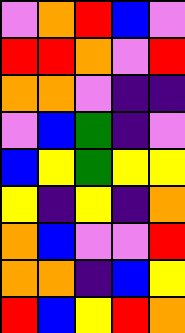[["violet", "orange", "red", "blue", "violet"], ["red", "red", "orange", "violet", "red"], ["orange", "orange", "violet", "indigo", "indigo"], ["violet", "blue", "green", "indigo", "violet"], ["blue", "yellow", "green", "yellow", "yellow"], ["yellow", "indigo", "yellow", "indigo", "orange"], ["orange", "blue", "violet", "violet", "red"], ["orange", "orange", "indigo", "blue", "yellow"], ["red", "blue", "yellow", "red", "orange"]]